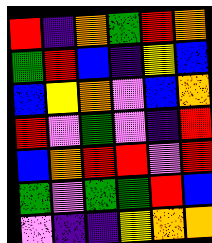[["red", "indigo", "orange", "green", "red", "orange"], ["green", "red", "blue", "indigo", "yellow", "blue"], ["blue", "yellow", "orange", "violet", "blue", "orange"], ["red", "violet", "green", "violet", "indigo", "red"], ["blue", "orange", "red", "red", "violet", "red"], ["green", "violet", "green", "green", "red", "blue"], ["violet", "indigo", "indigo", "yellow", "orange", "orange"]]